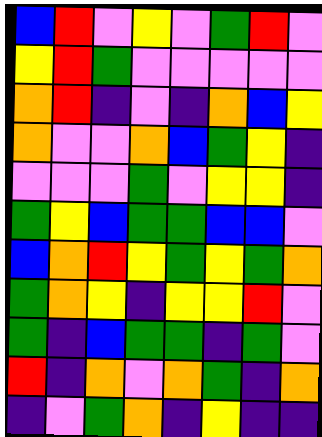[["blue", "red", "violet", "yellow", "violet", "green", "red", "violet"], ["yellow", "red", "green", "violet", "violet", "violet", "violet", "violet"], ["orange", "red", "indigo", "violet", "indigo", "orange", "blue", "yellow"], ["orange", "violet", "violet", "orange", "blue", "green", "yellow", "indigo"], ["violet", "violet", "violet", "green", "violet", "yellow", "yellow", "indigo"], ["green", "yellow", "blue", "green", "green", "blue", "blue", "violet"], ["blue", "orange", "red", "yellow", "green", "yellow", "green", "orange"], ["green", "orange", "yellow", "indigo", "yellow", "yellow", "red", "violet"], ["green", "indigo", "blue", "green", "green", "indigo", "green", "violet"], ["red", "indigo", "orange", "violet", "orange", "green", "indigo", "orange"], ["indigo", "violet", "green", "orange", "indigo", "yellow", "indigo", "indigo"]]